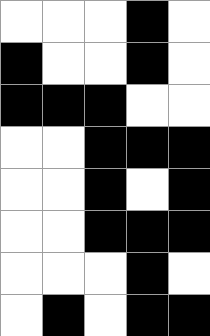[["white", "white", "white", "black", "white"], ["black", "white", "white", "black", "white"], ["black", "black", "black", "white", "white"], ["white", "white", "black", "black", "black"], ["white", "white", "black", "white", "black"], ["white", "white", "black", "black", "black"], ["white", "white", "white", "black", "white"], ["white", "black", "white", "black", "black"]]